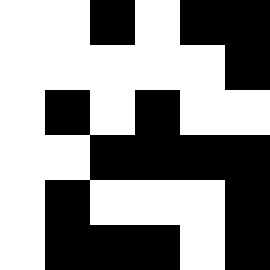[["white", "white", "black", "white", "black", "black"], ["white", "white", "white", "white", "white", "black"], ["white", "black", "white", "black", "white", "white"], ["white", "white", "black", "black", "black", "black"], ["white", "black", "white", "white", "white", "black"], ["white", "black", "black", "black", "white", "black"]]